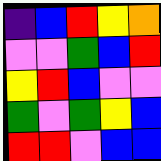[["indigo", "blue", "red", "yellow", "orange"], ["violet", "violet", "green", "blue", "red"], ["yellow", "red", "blue", "violet", "violet"], ["green", "violet", "green", "yellow", "blue"], ["red", "red", "violet", "blue", "blue"]]